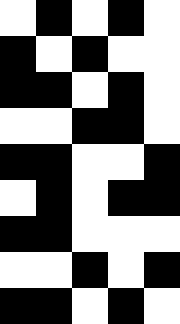[["white", "black", "white", "black", "white"], ["black", "white", "black", "white", "white"], ["black", "black", "white", "black", "white"], ["white", "white", "black", "black", "white"], ["black", "black", "white", "white", "black"], ["white", "black", "white", "black", "black"], ["black", "black", "white", "white", "white"], ["white", "white", "black", "white", "black"], ["black", "black", "white", "black", "white"]]